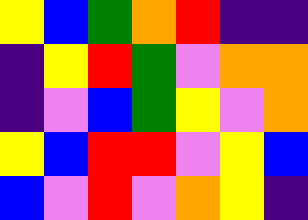[["yellow", "blue", "green", "orange", "red", "indigo", "indigo"], ["indigo", "yellow", "red", "green", "violet", "orange", "orange"], ["indigo", "violet", "blue", "green", "yellow", "violet", "orange"], ["yellow", "blue", "red", "red", "violet", "yellow", "blue"], ["blue", "violet", "red", "violet", "orange", "yellow", "indigo"]]